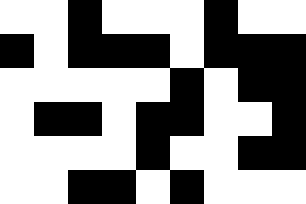[["white", "white", "black", "white", "white", "white", "black", "white", "white"], ["black", "white", "black", "black", "black", "white", "black", "black", "black"], ["white", "white", "white", "white", "white", "black", "white", "black", "black"], ["white", "black", "black", "white", "black", "black", "white", "white", "black"], ["white", "white", "white", "white", "black", "white", "white", "black", "black"], ["white", "white", "black", "black", "white", "black", "white", "white", "white"]]